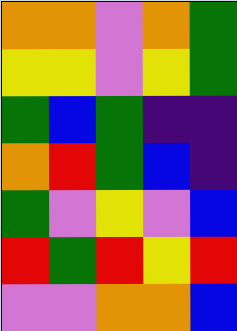[["orange", "orange", "violet", "orange", "green"], ["yellow", "yellow", "violet", "yellow", "green"], ["green", "blue", "green", "indigo", "indigo"], ["orange", "red", "green", "blue", "indigo"], ["green", "violet", "yellow", "violet", "blue"], ["red", "green", "red", "yellow", "red"], ["violet", "violet", "orange", "orange", "blue"]]